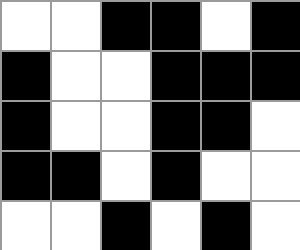[["white", "white", "black", "black", "white", "black"], ["black", "white", "white", "black", "black", "black"], ["black", "white", "white", "black", "black", "white"], ["black", "black", "white", "black", "white", "white"], ["white", "white", "black", "white", "black", "white"]]